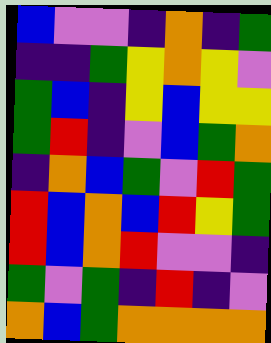[["blue", "violet", "violet", "indigo", "orange", "indigo", "green"], ["indigo", "indigo", "green", "yellow", "orange", "yellow", "violet"], ["green", "blue", "indigo", "yellow", "blue", "yellow", "yellow"], ["green", "red", "indigo", "violet", "blue", "green", "orange"], ["indigo", "orange", "blue", "green", "violet", "red", "green"], ["red", "blue", "orange", "blue", "red", "yellow", "green"], ["red", "blue", "orange", "red", "violet", "violet", "indigo"], ["green", "violet", "green", "indigo", "red", "indigo", "violet"], ["orange", "blue", "green", "orange", "orange", "orange", "orange"]]